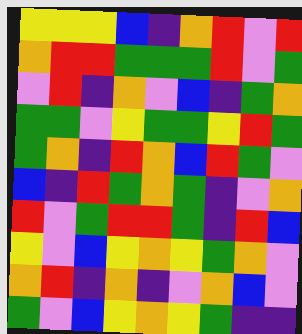[["yellow", "yellow", "yellow", "blue", "indigo", "orange", "red", "violet", "red"], ["orange", "red", "red", "green", "green", "green", "red", "violet", "green"], ["violet", "red", "indigo", "orange", "violet", "blue", "indigo", "green", "orange"], ["green", "green", "violet", "yellow", "green", "green", "yellow", "red", "green"], ["green", "orange", "indigo", "red", "orange", "blue", "red", "green", "violet"], ["blue", "indigo", "red", "green", "orange", "green", "indigo", "violet", "orange"], ["red", "violet", "green", "red", "red", "green", "indigo", "red", "blue"], ["yellow", "violet", "blue", "yellow", "orange", "yellow", "green", "orange", "violet"], ["orange", "red", "indigo", "orange", "indigo", "violet", "orange", "blue", "violet"], ["green", "violet", "blue", "yellow", "orange", "yellow", "green", "indigo", "indigo"]]